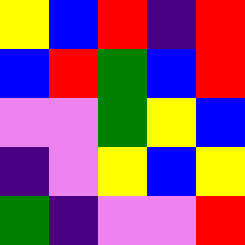[["yellow", "blue", "red", "indigo", "red"], ["blue", "red", "green", "blue", "red"], ["violet", "violet", "green", "yellow", "blue"], ["indigo", "violet", "yellow", "blue", "yellow"], ["green", "indigo", "violet", "violet", "red"]]